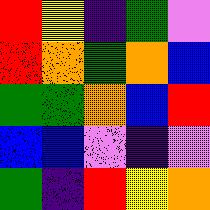[["red", "yellow", "indigo", "green", "violet"], ["red", "orange", "green", "orange", "blue"], ["green", "green", "orange", "blue", "red"], ["blue", "blue", "violet", "indigo", "violet"], ["green", "indigo", "red", "yellow", "orange"]]